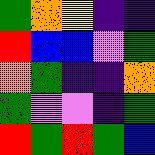[["green", "orange", "yellow", "indigo", "indigo"], ["red", "blue", "blue", "violet", "green"], ["orange", "green", "indigo", "indigo", "orange"], ["green", "violet", "violet", "indigo", "green"], ["red", "green", "red", "green", "blue"]]